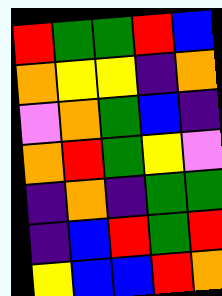[["red", "green", "green", "red", "blue"], ["orange", "yellow", "yellow", "indigo", "orange"], ["violet", "orange", "green", "blue", "indigo"], ["orange", "red", "green", "yellow", "violet"], ["indigo", "orange", "indigo", "green", "green"], ["indigo", "blue", "red", "green", "red"], ["yellow", "blue", "blue", "red", "orange"]]